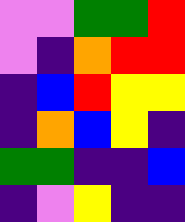[["violet", "violet", "green", "green", "red"], ["violet", "indigo", "orange", "red", "red"], ["indigo", "blue", "red", "yellow", "yellow"], ["indigo", "orange", "blue", "yellow", "indigo"], ["green", "green", "indigo", "indigo", "blue"], ["indigo", "violet", "yellow", "indigo", "indigo"]]